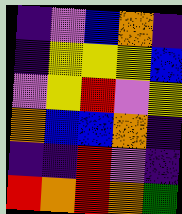[["indigo", "violet", "blue", "orange", "indigo"], ["indigo", "yellow", "yellow", "yellow", "blue"], ["violet", "yellow", "red", "violet", "yellow"], ["orange", "blue", "blue", "orange", "indigo"], ["indigo", "indigo", "red", "violet", "indigo"], ["red", "orange", "red", "orange", "green"]]